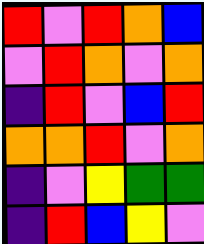[["red", "violet", "red", "orange", "blue"], ["violet", "red", "orange", "violet", "orange"], ["indigo", "red", "violet", "blue", "red"], ["orange", "orange", "red", "violet", "orange"], ["indigo", "violet", "yellow", "green", "green"], ["indigo", "red", "blue", "yellow", "violet"]]